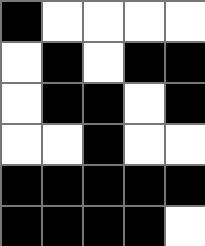[["black", "white", "white", "white", "white"], ["white", "black", "white", "black", "black"], ["white", "black", "black", "white", "black"], ["white", "white", "black", "white", "white"], ["black", "black", "black", "black", "black"], ["black", "black", "black", "black", "white"]]